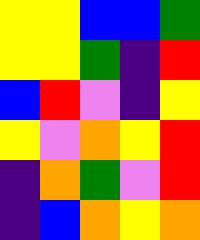[["yellow", "yellow", "blue", "blue", "green"], ["yellow", "yellow", "green", "indigo", "red"], ["blue", "red", "violet", "indigo", "yellow"], ["yellow", "violet", "orange", "yellow", "red"], ["indigo", "orange", "green", "violet", "red"], ["indigo", "blue", "orange", "yellow", "orange"]]